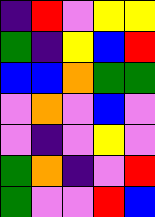[["indigo", "red", "violet", "yellow", "yellow"], ["green", "indigo", "yellow", "blue", "red"], ["blue", "blue", "orange", "green", "green"], ["violet", "orange", "violet", "blue", "violet"], ["violet", "indigo", "violet", "yellow", "violet"], ["green", "orange", "indigo", "violet", "red"], ["green", "violet", "violet", "red", "blue"]]